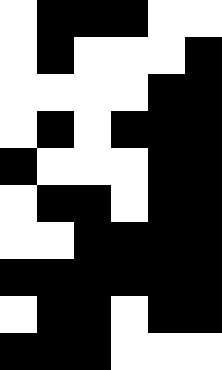[["white", "black", "black", "black", "white", "white"], ["white", "black", "white", "white", "white", "black"], ["white", "white", "white", "white", "black", "black"], ["white", "black", "white", "black", "black", "black"], ["black", "white", "white", "white", "black", "black"], ["white", "black", "black", "white", "black", "black"], ["white", "white", "black", "black", "black", "black"], ["black", "black", "black", "black", "black", "black"], ["white", "black", "black", "white", "black", "black"], ["black", "black", "black", "white", "white", "white"]]